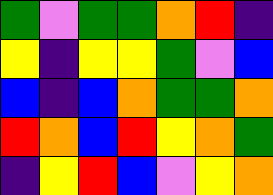[["green", "violet", "green", "green", "orange", "red", "indigo"], ["yellow", "indigo", "yellow", "yellow", "green", "violet", "blue"], ["blue", "indigo", "blue", "orange", "green", "green", "orange"], ["red", "orange", "blue", "red", "yellow", "orange", "green"], ["indigo", "yellow", "red", "blue", "violet", "yellow", "orange"]]